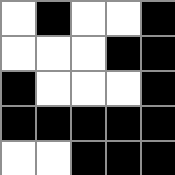[["white", "black", "white", "white", "black"], ["white", "white", "white", "black", "black"], ["black", "white", "white", "white", "black"], ["black", "black", "black", "black", "black"], ["white", "white", "black", "black", "black"]]